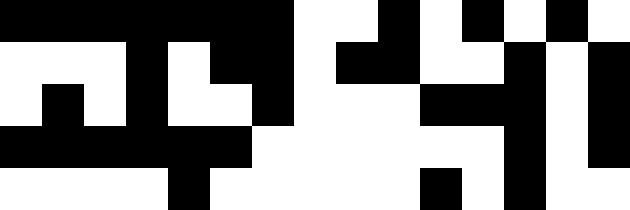[["black", "black", "black", "black", "black", "black", "black", "white", "white", "black", "white", "black", "white", "black", "white"], ["white", "white", "white", "black", "white", "black", "black", "white", "black", "black", "white", "white", "black", "white", "black"], ["white", "black", "white", "black", "white", "white", "black", "white", "white", "white", "black", "black", "black", "white", "black"], ["black", "black", "black", "black", "black", "black", "white", "white", "white", "white", "white", "white", "black", "white", "black"], ["white", "white", "white", "white", "black", "white", "white", "white", "white", "white", "black", "white", "black", "white", "white"]]